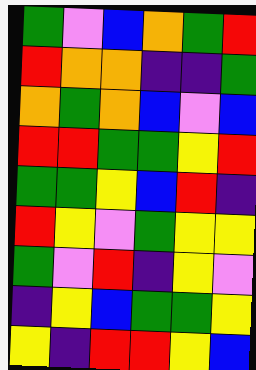[["green", "violet", "blue", "orange", "green", "red"], ["red", "orange", "orange", "indigo", "indigo", "green"], ["orange", "green", "orange", "blue", "violet", "blue"], ["red", "red", "green", "green", "yellow", "red"], ["green", "green", "yellow", "blue", "red", "indigo"], ["red", "yellow", "violet", "green", "yellow", "yellow"], ["green", "violet", "red", "indigo", "yellow", "violet"], ["indigo", "yellow", "blue", "green", "green", "yellow"], ["yellow", "indigo", "red", "red", "yellow", "blue"]]